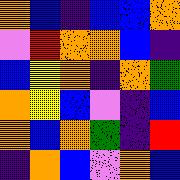[["orange", "blue", "indigo", "blue", "blue", "orange"], ["violet", "red", "orange", "orange", "blue", "indigo"], ["blue", "yellow", "orange", "indigo", "orange", "green"], ["orange", "yellow", "blue", "violet", "indigo", "blue"], ["orange", "blue", "orange", "green", "indigo", "red"], ["indigo", "orange", "blue", "violet", "orange", "blue"]]